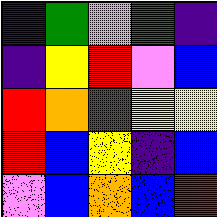[["indigo", "green", "violet", "green", "indigo"], ["indigo", "yellow", "red", "violet", "blue"], ["red", "orange", "red", "yellow", "yellow"], ["red", "blue", "yellow", "indigo", "blue"], ["violet", "blue", "orange", "blue", "red"]]